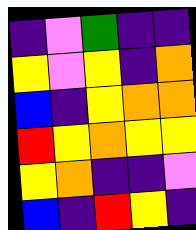[["indigo", "violet", "green", "indigo", "indigo"], ["yellow", "violet", "yellow", "indigo", "orange"], ["blue", "indigo", "yellow", "orange", "orange"], ["red", "yellow", "orange", "yellow", "yellow"], ["yellow", "orange", "indigo", "indigo", "violet"], ["blue", "indigo", "red", "yellow", "indigo"]]